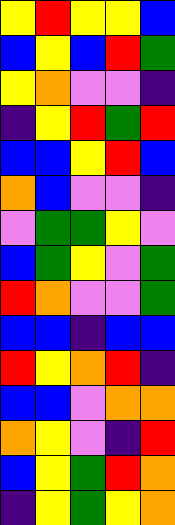[["yellow", "red", "yellow", "yellow", "blue"], ["blue", "yellow", "blue", "red", "green"], ["yellow", "orange", "violet", "violet", "indigo"], ["indigo", "yellow", "red", "green", "red"], ["blue", "blue", "yellow", "red", "blue"], ["orange", "blue", "violet", "violet", "indigo"], ["violet", "green", "green", "yellow", "violet"], ["blue", "green", "yellow", "violet", "green"], ["red", "orange", "violet", "violet", "green"], ["blue", "blue", "indigo", "blue", "blue"], ["red", "yellow", "orange", "red", "indigo"], ["blue", "blue", "violet", "orange", "orange"], ["orange", "yellow", "violet", "indigo", "red"], ["blue", "yellow", "green", "red", "orange"], ["indigo", "yellow", "green", "yellow", "orange"]]